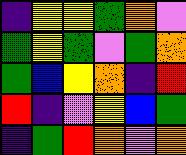[["indigo", "yellow", "yellow", "green", "orange", "violet"], ["green", "yellow", "green", "violet", "green", "orange"], ["green", "blue", "yellow", "orange", "indigo", "red"], ["red", "indigo", "violet", "yellow", "blue", "green"], ["indigo", "green", "red", "orange", "violet", "orange"]]